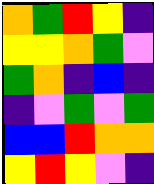[["orange", "green", "red", "yellow", "indigo"], ["yellow", "yellow", "orange", "green", "violet"], ["green", "orange", "indigo", "blue", "indigo"], ["indigo", "violet", "green", "violet", "green"], ["blue", "blue", "red", "orange", "orange"], ["yellow", "red", "yellow", "violet", "indigo"]]